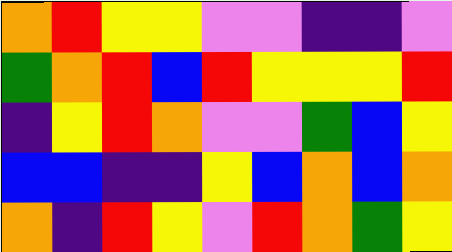[["orange", "red", "yellow", "yellow", "violet", "violet", "indigo", "indigo", "violet"], ["green", "orange", "red", "blue", "red", "yellow", "yellow", "yellow", "red"], ["indigo", "yellow", "red", "orange", "violet", "violet", "green", "blue", "yellow"], ["blue", "blue", "indigo", "indigo", "yellow", "blue", "orange", "blue", "orange"], ["orange", "indigo", "red", "yellow", "violet", "red", "orange", "green", "yellow"]]